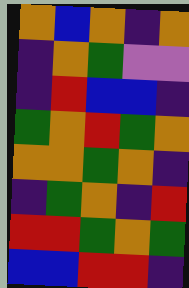[["orange", "blue", "orange", "indigo", "orange"], ["indigo", "orange", "green", "violet", "violet"], ["indigo", "red", "blue", "blue", "indigo"], ["green", "orange", "red", "green", "orange"], ["orange", "orange", "green", "orange", "indigo"], ["indigo", "green", "orange", "indigo", "red"], ["red", "red", "green", "orange", "green"], ["blue", "blue", "red", "red", "indigo"]]